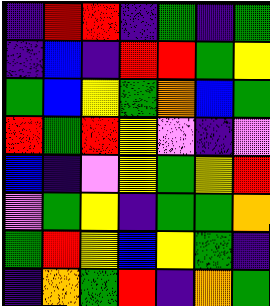[["indigo", "red", "red", "indigo", "green", "indigo", "green"], ["indigo", "blue", "indigo", "red", "red", "green", "yellow"], ["green", "blue", "yellow", "green", "orange", "blue", "green"], ["red", "green", "red", "yellow", "violet", "indigo", "violet"], ["blue", "indigo", "violet", "yellow", "green", "yellow", "red"], ["violet", "green", "yellow", "indigo", "green", "green", "orange"], ["green", "red", "yellow", "blue", "yellow", "green", "indigo"], ["indigo", "orange", "green", "red", "indigo", "orange", "green"]]